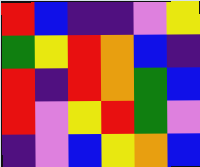[["red", "blue", "indigo", "indigo", "violet", "yellow"], ["green", "yellow", "red", "orange", "blue", "indigo"], ["red", "indigo", "red", "orange", "green", "blue"], ["red", "violet", "yellow", "red", "green", "violet"], ["indigo", "violet", "blue", "yellow", "orange", "blue"]]